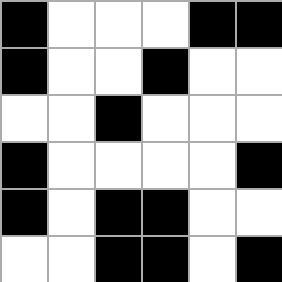[["black", "white", "white", "white", "black", "black"], ["black", "white", "white", "black", "white", "white"], ["white", "white", "black", "white", "white", "white"], ["black", "white", "white", "white", "white", "black"], ["black", "white", "black", "black", "white", "white"], ["white", "white", "black", "black", "white", "black"]]